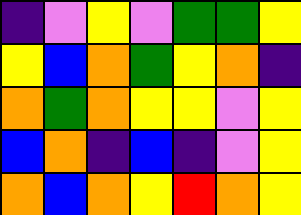[["indigo", "violet", "yellow", "violet", "green", "green", "yellow"], ["yellow", "blue", "orange", "green", "yellow", "orange", "indigo"], ["orange", "green", "orange", "yellow", "yellow", "violet", "yellow"], ["blue", "orange", "indigo", "blue", "indigo", "violet", "yellow"], ["orange", "blue", "orange", "yellow", "red", "orange", "yellow"]]